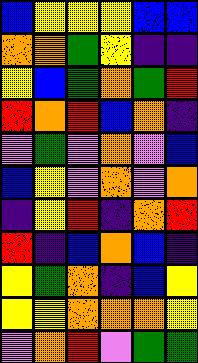[["blue", "yellow", "yellow", "yellow", "blue", "blue"], ["orange", "orange", "green", "yellow", "indigo", "indigo"], ["yellow", "blue", "green", "orange", "green", "red"], ["red", "orange", "red", "blue", "orange", "indigo"], ["violet", "green", "violet", "orange", "violet", "blue"], ["blue", "yellow", "violet", "orange", "violet", "orange"], ["indigo", "yellow", "red", "indigo", "orange", "red"], ["red", "indigo", "blue", "orange", "blue", "indigo"], ["yellow", "green", "orange", "indigo", "blue", "yellow"], ["yellow", "yellow", "orange", "orange", "orange", "yellow"], ["violet", "orange", "red", "violet", "green", "green"]]